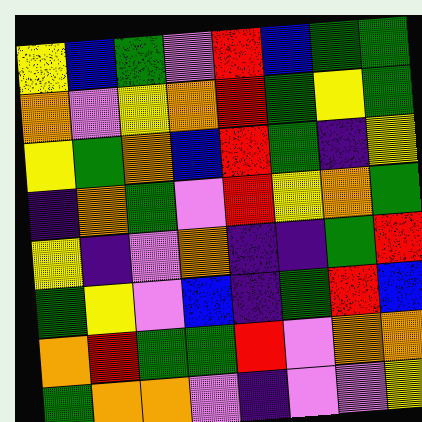[["yellow", "blue", "green", "violet", "red", "blue", "green", "green"], ["orange", "violet", "yellow", "orange", "red", "green", "yellow", "green"], ["yellow", "green", "orange", "blue", "red", "green", "indigo", "yellow"], ["indigo", "orange", "green", "violet", "red", "yellow", "orange", "green"], ["yellow", "indigo", "violet", "orange", "indigo", "indigo", "green", "red"], ["green", "yellow", "violet", "blue", "indigo", "green", "red", "blue"], ["orange", "red", "green", "green", "red", "violet", "orange", "orange"], ["green", "orange", "orange", "violet", "indigo", "violet", "violet", "yellow"]]